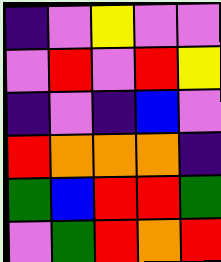[["indigo", "violet", "yellow", "violet", "violet"], ["violet", "red", "violet", "red", "yellow"], ["indigo", "violet", "indigo", "blue", "violet"], ["red", "orange", "orange", "orange", "indigo"], ["green", "blue", "red", "red", "green"], ["violet", "green", "red", "orange", "red"]]